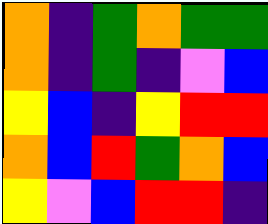[["orange", "indigo", "green", "orange", "green", "green"], ["orange", "indigo", "green", "indigo", "violet", "blue"], ["yellow", "blue", "indigo", "yellow", "red", "red"], ["orange", "blue", "red", "green", "orange", "blue"], ["yellow", "violet", "blue", "red", "red", "indigo"]]